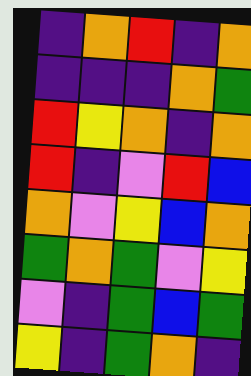[["indigo", "orange", "red", "indigo", "orange"], ["indigo", "indigo", "indigo", "orange", "green"], ["red", "yellow", "orange", "indigo", "orange"], ["red", "indigo", "violet", "red", "blue"], ["orange", "violet", "yellow", "blue", "orange"], ["green", "orange", "green", "violet", "yellow"], ["violet", "indigo", "green", "blue", "green"], ["yellow", "indigo", "green", "orange", "indigo"]]